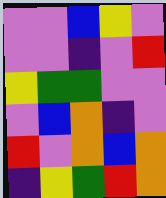[["violet", "violet", "blue", "yellow", "violet"], ["violet", "violet", "indigo", "violet", "red"], ["yellow", "green", "green", "violet", "violet"], ["violet", "blue", "orange", "indigo", "violet"], ["red", "violet", "orange", "blue", "orange"], ["indigo", "yellow", "green", "red", "orange"]]